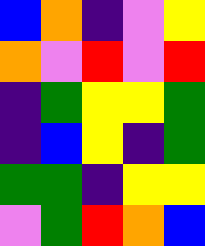[["blue", "orange", "indigo", "violet", "yellow"], ["orange", "violet", "red", "violet", "red"], ["indigo", "green", "yellow", "yellow", "green"], ["indigo", "blue", "yellow", "indigo", "green"], ["green", "green", "indigo", "yellow", "yellow"], ["violet", "green", "red", "orange", "blue"]]